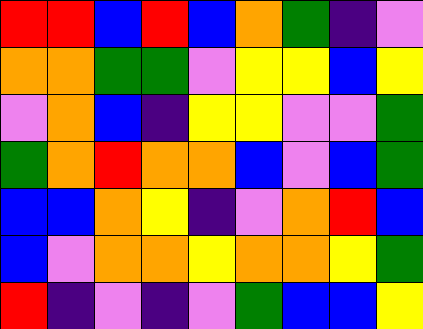[["red", "red", "blue", "red", "blue", "orange", "green", "indigo", "violet"], ["orange", "orange", "green", "green", "violet", "yellow", "yellow", "blue", "yellow"], ["violet", "orange", "blue", "indigo", "yellow", "yellow", "violet", "violet", "green"], ["green", "orange", "red", "orange", "orange", "blue", "violet", "blue", "green"], ["blue", "blue", "orange", "yellow", "indigo", "violet", "orange", "red", "blue"], ["blue", "violet", "orange", "orange", "yellow", "orange", "orange", "yellow", "green"], ["red", "indigo", "violet", "indigo", "violet", "green", "blue", "blue", "yellow"]]